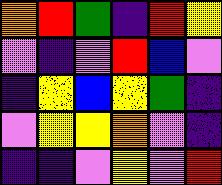[["orange", "red", "green", "indigo", "red", "yellow"], ["violet", "indigo", "violet", "red", "blue", "violet"], ["indigo", "yellow", "blue", "yellow", "green", "indigo"], ["violet", "yellow", "yellow", "orange", "violet", "indigo"], ["indigo", "indigo", "violet", "yellow", "violet", "red"]]